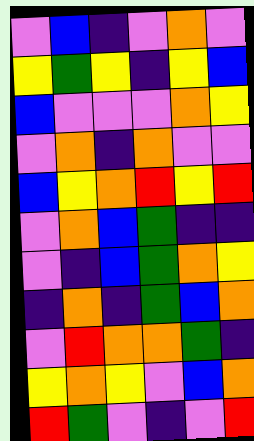[["violet", "blue", "indigo", "violet", "orange", "violet"], ["yellow", "green", "yellow", "indigo", "yellow", "blue"], ["blue", "violet", "violet", "violet", "orange", "yellow"], ["violet", "orange", "indigo", "orange", "violet", "violet"], ["blue", "yellow", "orange", "red", "yellow", "red"], ["violet", "orange", "blue", "green", "indigo", "indigo"], ["violet", "indigo", "blue", "green", "orange", "yellow"], ["indigo", "orange", "indigo", "green", "blue", "orange"], ["violet", "red", "orange", "orange", "green", "indigo"], ["yellow", "orange", "yellow", "violet", "blue", "orange"], ["red", "green", "violet", "indigo", "violet", "red"]]